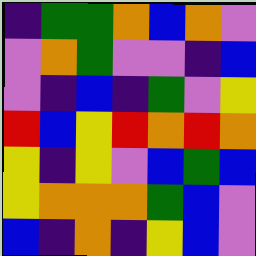[["indigo", "green", "green", "orange", "blue", "orange", "violet"], ["violet", "orange", "green", "violet", "violet", "indigo", "blue"], ["violet", "indigo", "blue", "indigo", "green", "violet", "yellow"], ["red", "blue", "yellow", "red", "orange", "red", "orange"], ["yellow", "indigo", "yellow", "violet", "blue", "green", "blue"], ["yellow", "orange", "orange", "orange", "green", "blue", "violet"], ["blue", "indigo", "orange", "indigo", "yellow", "blue", "violet"]]